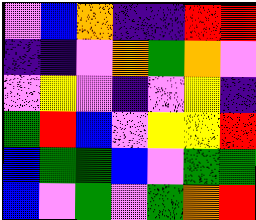[["violet", "blue", "orange", "indigo", "indigo", "red", "red"], ["indigo", "indigo", "violet", "orange", "green", "orange", "violet"], ["violet", "yellow", "violet", "indigo", "violet", "yellow", "indigo"], ["green", "red", "blue", "violet", "yellow", "yellow", "red"], ["blue", "green", "green", "blue", "violet", "green", "green"], ["blue", "violet", "green", "violet", "green", "orange", "red"]]